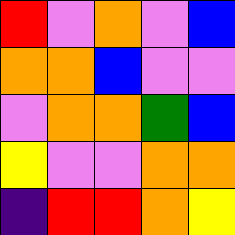[["red", "violet", "orange", "violet", "blue"], ["orange", "orange", "blue", "violet", "violet"], ["violet", "orange", "orange", "green", "blue"], ["yellow", "violet", "violet", "orange", "orange"], ["indigo", "red", "red", "orange", "yellow"]]